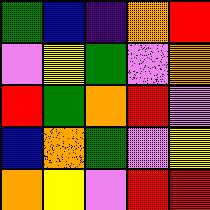[["green", "blue", "indigo", "orange", "red"], ["violet", "yellow", "green", "violet", "orange"], ["red", "green", "orange", "red", "violet"], ["blue", "orange", "green", "violet", "yellow"], ["orange", "yellow", "violet", "red", "red"]]